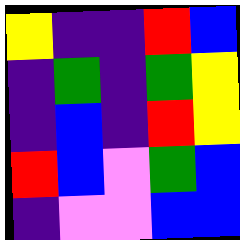[["yellow", "indigo", "indigo", "red", "blue"], ["indigo", "green", "indigo", "green", "yellow"], ["indigo", "blue", "indigo", "red", "yellow"], ["red", "blue", "violet", "green", "blue"], ["indigo", "violet", "violet", "blue", "blue"]]